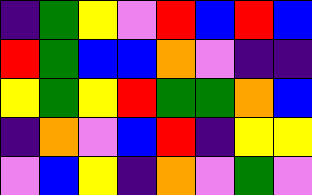[["indigo", "green", "yellow", "violet", "red", "blue", "red", "blue"], ["red", "green", "blue", "blue", "orange", "violet", "indigo", "indigo"], ["yellow", "green", "yellow", "red", "green", "green", "orange", "blue"], ["indigo", "orange", "violet", "blue", "red", "indigo", "yellow", "yellow"], ["violet", "blue", "yellow", "indigo", "orange", "violet", "green", "violet"]]